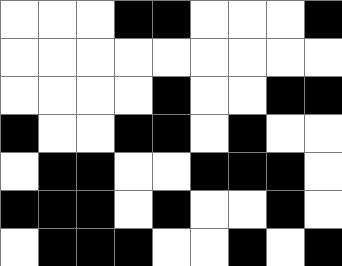[["white", "white", "white", "black", "black", "white", "white", "white", "black"], ["white", "white", "white", "white", "white", "white", "white", "white", "white"], ["white", "white", "white", "white", "black", "white", "white", "black", "black"], ["black", "white", "white", "black", "black", "white", "black", "white", "white"], ["white", "black", "black", "white", "white", "black", "black", "black", "white"], ["black", "black", "black", "white", "black", "white", "white", "black", "white"], ["white", "black", "black", "black", "white", "white", "black", "white", "black"]]